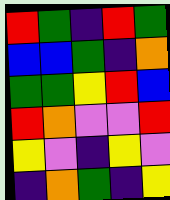[["red", "green", "indigo", "red", "green"], ["blue", "blue", "green", "indigo", "orange"], ["green", "green", "yellow", "red", "blue"], ["red", "orange", "violet", "violet", "red"], ["yellow", "violet", "indigo", "yellow", "violet"], ["indigo", "orange", "green", "indigo", "yellow"]]